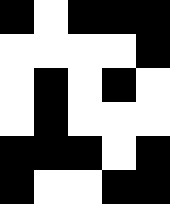[["black", "white", "black", "black", "black"], ["white", "white", "white", "white", "black"], ["white", "black", "white", "black", "white"], ["white", "black", "white", "white", "white"], ["black", "black", "black", "white", "black"], ["black", "white", "white", "black", "black"]]